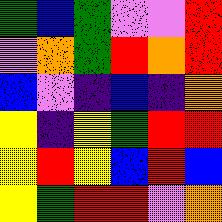[["green", "blue", "green", "violet", "violet", "red"], ["violet", "orange", "green", "red", "orange", "red"], ["blue", "violet", "indigo", "blue", "indigo", "orange"], ["yellow", "indigo", "yellow", "green", "red", "red"], ["yellow", "red", "yellow", "blue", "red", "blue"], ["yellow", "green", "red", "red", "violet", "orange"]]